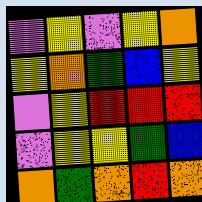[["violet", "yellow", "violet", "yellow", "orange"], ["yellow", "orange", "green", "blue", "yellow"], ["violet", "yellow", "red", "red", "red"], ["violet", "yellow", "yellow", "green", "blue"], ["orange", "green", "orange", "red", "orange"]]